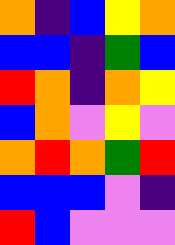[["orange", "indigo", "blue", "yellow", "orange"], ["blue", "blue", "indigo", "green", "blue"], ["red", "orange", "indigo", "orange", "yellow"], ["blue", "orange", "violet", "yellow", "violet"], ["orange", "red", "orange", "green", "red"], ["blue", "blue", "blue", "violet", "indigo"], ["red", "blue", "violet", "violet", "violet"]]